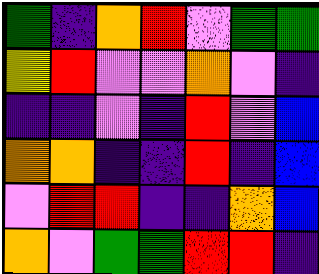[["green", "indigo", "orange", "red", "violet", "green", "green"], ["yellow", "red", "violet", "violet", "orange", "violet", "indigo"], ["indigo", "indigo", "violet", "indigo", "red", "violet", "blue"], ["orange", "orange", "indigo", "indigo", "red", "indigo", "blue"], ["violet", "red", "red", "indigo", "indigo", "orange", "blue"], ["orange", "violet", "green", "green", "red", "red", "indigo"]]